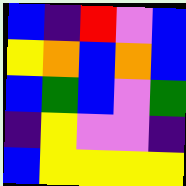[["blue", "indigo", "red", "violet", "blue"], ["yellow", "orange", "blue", "orange", "blue"], ["blue", "green", "blue", "violet", "green"], ["indigo", "yellow", "violet", "violet", "indigo"], ["blue", "yellow", "yellow", "yellow", "yellow"]]